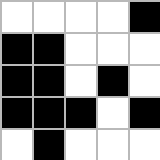[["white", "white", "white", "white", "black"], ["black", "black", "white", "white", "white"], ["black", "black", "white", "black", "white"], ["black", "black", "black", "white", "black"], ["white", "black", "white", "white", "white"]]